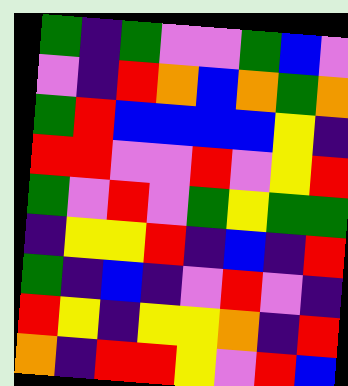[["green", "indigo", "green", "violet", "violet", "green", "blue", "violet"], ["violet", "indigo", "red", "orange", "blue", "orange", "green", "orange"], ["green", "red", "blue", "blue", "blue", "blue", "yellow", "indigo"], ["red", "red", "violet", "violet", "red", "violet", "yellow", "red"], ["green", "violet", "red", "violet", "green", "yellow", "green", "green"], ["indigo", "yellow", "yellow", "red", "indigo", "blue", "indigo", "red"], ["green", "indigo", "blue", "indigo", "violet", "red", "violet", "indigo"], ["red", "yellow", "indigo", "yellow", "yellow", "orange", "indigo", "red"], ["orange", "indigo", "red", "red", "yellow", "violet", "red", "blue"]]